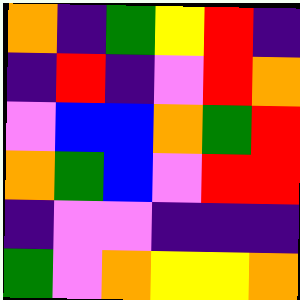[["orange", "indigo", "green", "yellow", "red", "indigo"], ["indigo", "red", "indigo", "violet", "red", "orange"], ["violet", "blue", "blue", "orange", "green", "red"], ["orange", "green", "blue", "violet", "red", "red"], ["indigo", "violet", "violet", "indigo", "indigo", "indigo"], ["green", "violet", "orange", "yellow", "yellow", "orange"]]